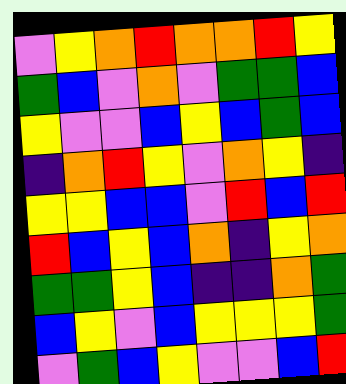[["violet", "yellow", "orange", "red", "orange", "orange", "red", "yellow"], ["green", "blue", "violet", "orange", "violet", "green", "green", "blue"], ["yellow", "violet", "violet", "blue", "yellow", "blue", "green", "blue"], ["indigo", "orange", "red", "yellow", "violet", "orange", "yellow", "indigo"], ["yellow", "yellow", "blue", "blue", "violet", "red", "blue", "red"], ["red", "blue", "yellow", "blue", "orange", "indigo", "yellow", "orange"], ["green", "green", "yellow", "blue", "indigo", "indigo", "orange", "green"], ["blue", "yellow", "violet", "blue", "yellow", "yellow", "yellow", "green"], ["violet", "green", "blue", "yellow", "violet", "violet", "blue", "red"]]